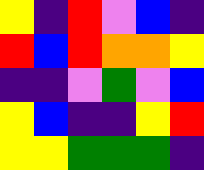[["yellow", "indigo", "red", "violet", "blue", "indigo"], ["red", "blue", "red", "orange", "orange", "yellow"], ["indigo", "indigo", "violet", "green", "violet", "blue"], ["yellow", "blue", "indigo", "indigo", "yellow", "red"], ["yellow", "yellow", "green", "green", "green", "indigo"]]